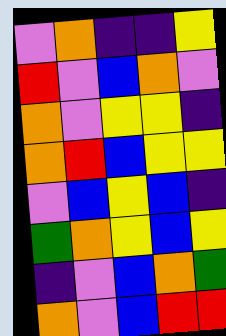[["violet", "orange", "indigo", "indigo", "yellow"], ["red", "violet", "blue", "orange", "violet"], ["orange", "violet", "yellow", "yellow", "indigo"], ["orange", "red", "blue", "yellow", "yellow"], ["violet", "blue", "yellow", "blue", "indigo"], ["green", "orange", "yellow", "blue", "yellow"], ["indigo", "violet", "blue", "orange", "green"], ["orange", "violet", "blue", "red", "red"]]